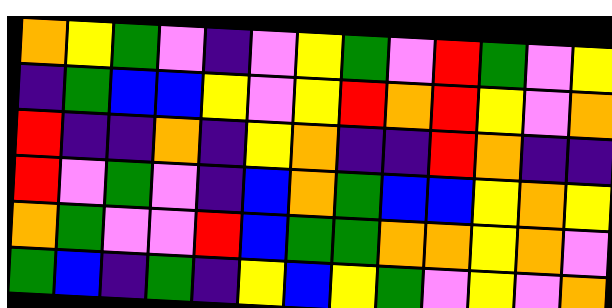[["orange", "yellow", "green", "violet", "indigo", "violet", "yellow", "green", "violet", "red", "green", "violet", "yellow"], ["indigo", "green", "blue", "blue", "yellow", "violet", "yellow", "red", "orange", "red", "yellow", "violet", "orange"], ["red", "indigo", "indigo", "orange", "indigo", "yellow", "orange", "indigo", "indigo", "red", "orange", "indigo", "indigo"], ["red", "violet", "green", "violet", "indigo", "blue", "orange", "green", "blue", "blue", "yellow", "orange", "yellow"], ["orange", "green", "violet", "violet", "red", "blue", "green", "green", "orange", "orange", "yellow", "orange", "violet"], ["green", "blue", "indigo", "green", "indigo", "yellow", "blue", "yellow", "green", "violet", "yellow", "violet", "orange"]]